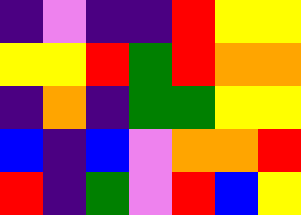[["indigo", "violet", "indigo", "indigo", "red", "yellow", "yellow"], ["yellow", "yellow", "red", "green", "red", "orange", "orange"], ["indigo", "orange", "indigo", "green", "green", "yellow", "yellow"], ["blue", "indigo", "blue", "violet", "orange", "orange", "red"], ["red", "indigo", "green", "violet", "red", "blue", "yellow"]]